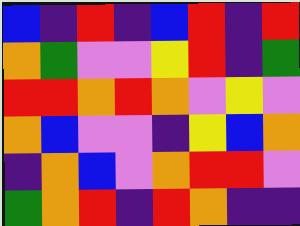[["blue", "indigo", "red", "indigo", "blue", "red", "indigo", "red"], ["orange", "green", "violet", "violet", "yellow", "red", "indigo", "green"], ["red", "red", "orange", "red", "orange", "violet", "yellow", "violet"], ["orange", "blue", "violet", "violet", "indigo", "yellow", "blue", "orange"], ["indigo", "orange", "blue", "violet", "orange", "red", "red", "violet"], ["green", "orange", "red", "indigo", "red", "orange", "indigo", "indigo"]]